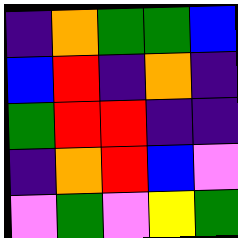[["indigo", "orange", "green", "green", "blue"], ["blue", "red", "indigo", "orange", "indigo"], ["green", "red", "red", "indigo", "indigo"], ["indigo", "orange", "red", "blue", "violet"], ["violet", "green", "violet", "yellow", "green"]]